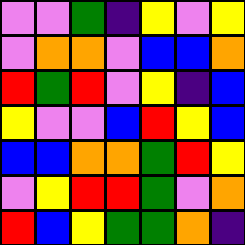[["violet", "violet", "green", "indigo", "yellow", "violet", "yellow"], ["violet", "orange", "orange", "violet", "blue", "blue", "orange"], ["red", "green", "red", "violet", "yellow", "indigo", "blue"], ["yellow", "violet", "violet", "blue", "red", "yellow", "blue"], ["blue", "blue", "orange", "orange", "green", "red", "yellow"], ["violet", "yellow", "red", "red", "green", "violet", "orange"], ["red", "blue", "yellow", "green", "green", "orange", "indigo"]]